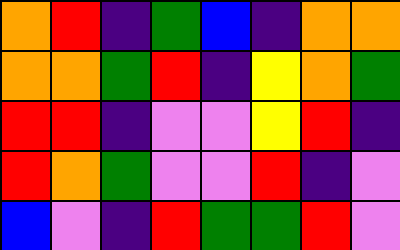[["orange", "red", "indigo", "green", "blue", "indigo", "orange", "orange"], ["orange", "orange", "green", "red", "indigo", "yellow", "orange", "green"], ["red", "red", "indigo", "violet", "violet", "yellow", "red", "indigo"], ["red", "orange", "green", "violet", "violet", "red", "indigo", "violet"], ["blue", "violet", "indigo", "red", "green", "green", "red", "violet"]]